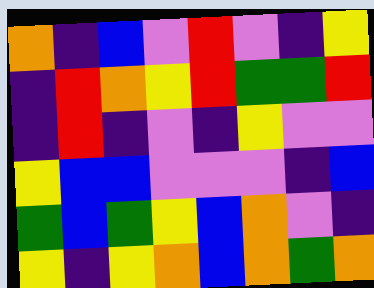[["orange", "indigo", "blue", "violet", "red", "violet", "indigo", "yellow"], ["indigo", "red", "orange", "yellow", "red", "green", "green", "red"], ["indigo", "red", "indigo", "violet", "indigo", "yellow", "violet", "violet"], ["yellow", "blue", "blue", "violet", "violet", "violet", "indigo", "blue"], ["green", "blue", "green", "yellow", "blue", "orange", "violet", "indigo"], ["yellow", "indigo", "yellow", "orange", "blue", "orange", "green", "orange"]]